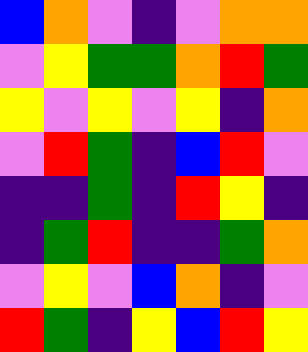[["blue", "orange", "violet", "indigo", "violet", "orange", "orange"], ["violet", "yellow", "green", "green", "orange", "red", "green"], ["yellow", "violet", "yellow", "violet", "yellow", "indigo", "orange"], ["violet", "red", "green", "indigo", "blue", "red", "violet"], ["indigo", "indigo", "green", "indigo", "red", "yellow", "indigo"], ["indigo", "green", "red", "indigo", "indigo", "green", "orange"], ["violet", "yellow", "violet", "blue", "orange", "indigo", "violet"], ["red", "green", "indigo", "yellow", "blue", "red", "yellow"]]